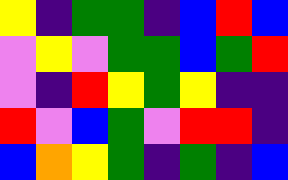[["yellow", "indigo", "green", "green", "indigo", "blue", "red", "blue"], ["violet", "yellow", "violet", "green", "green", "blue", "green", "red"], ["violet", "indigo", "red", "yellow", "green", "yellow", "indigo", "indigo"], ["red", "violet", "blue", "green", "violet", "red", "red", "indigo"], ["blue", "orange", "yellow", "green", "indigo", "green", "indigo", "blue"]]